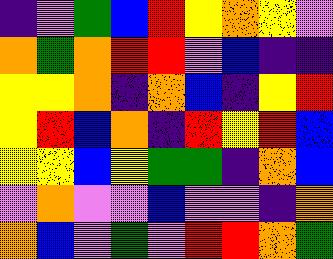[["indigo", "violet", "green", "blue", "red", "yellow", "orange", "yellow", "violet"], ["orange", "green", "orange", "red", "red", "violet", "blue", "indigo", "indigo"], ["yellow", "yellow", "orange", "indigo", "orange", "blue", "indigo", "yellow", "red"], ["yellow", "red", "blue", "orange", "indigo", "red", "yellow", "red", "blue"], ["yellow", "yellow", "blue", "yellow", "green", "green", "indigo", "orange", "blue"], ["violet", "orange", "violet", "violet", "blue", "violet", "violet", "indigo", "orange"], ["orange", "blue", "violet", "green", "violet", "red", "red", "orange", "green"]]